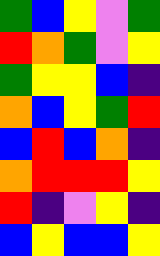[["green", "blue", "yellow", "violet", "green"], ["red", "orange", "green", "violet", "yellow"], ["green", "yellow", "yellow", "blue", "indigo"], ["orange", "blue", "yellow", "green", "red"], ["blue", "red", "blue", "orange", "indigo"], ["orange", "red", "red", "red", "yellow"], ["red", "indigo", "violet", "yellow", "indigo"], ["blue", "yellow", "blue", "blue", "yellow"]]